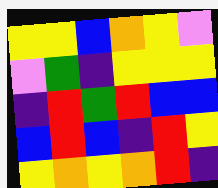[["yellow", "yellow", "blue", "orange", "yellow", "violet"], ["violet", "green", "indigo", "yellow", "yellow", "yellow"], ["indigo", "red", "green", "red", "blue", "blue"], ["blue", "red", "blue", "indigo", "red", "yellow"], ["yellow", "orange", "yellow", "orange", "red", "indigo"]]